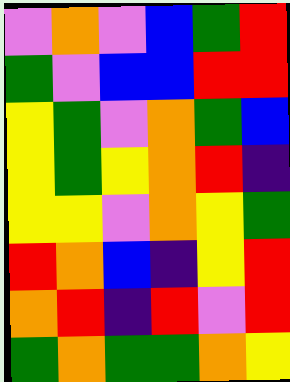[["violet", "orange", "violet", "blue", "green", "red"], ["green", "violet", "blue", "blue", "red", "red"], ["yellow", "green", "violet", "orange", "green", "blue"], ["yellow", "green", "yellow", "orange", "red", "indigo"], ["yellow", "yellow", "violet", "orange", "yellow", "green"], ["red", "orange", "blue", "indigo", "yellow", "red"], ["orange", "red", "indigo", "red", "violet", "red"], ["green", "orange", "green", "green", "orange", "yellow"]]